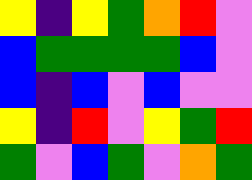[["yellow", "indigo", "yellow", "green", "orange", "red", "violet"], ["blue", "green", "green", "green", "green", "blue", "violet"], ["blue", "indigo", "blue", "violet", "blue", "violet", "violet"], ["yellow", "indigo", "red", "violet", "yellow", "green", "red"], ["green", "violet", "blue", "green", "violet", "orange", "green"]]